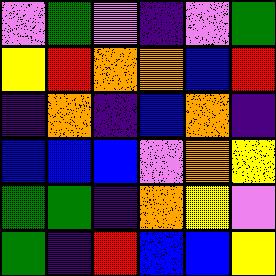[["violet", "green", "violet", "indigo", "violet", "green"], ["yellow", "red", "orange", "orange", "blue", "red"], ["indigo", "orange", "indigo", "blue", "orange", "indigo"], ["blue", "blue", "blue", "violet", "orange", "yellow"], ["green", "green", "indigo", "orange", "yellow", "violet"], ["green", "indigo", "red", "blue", "blue", "yellow"]]